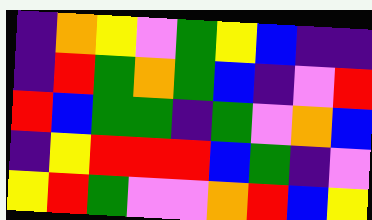[["indigo", "orange", "yellow", "violet", "green", "yellow", "blue", "indigo", "indigo"], ["indigo", "red", "green", "orange", "green", "blue", "indigo", "violet", "red"], ["red", "blue", "green", "green", "indigo", "green", "violet", "orange", "blue"], ["indigo", "yellow", "red", "red", "red", "blue", "green", "indigo", "violet"], ["yellow", "red", "green", "violet", "violet", "orange", "red", "blue", "yellow"]]